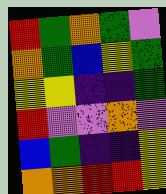[["red", "green", "orange", "green", "violet"], ["orange", "green", "blue", "yellow", "green"], ["yellow", "yellow", "indigo", "indigo", "green"], ["red", "violet", "violet", "orange", "violet"], ["blue", "green", "indigo", "indigo", "yellow"], ["orange", "orange", "red", "red", "yellow"]]